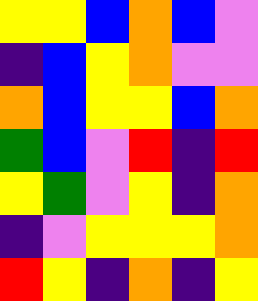[["yellow", "yellow", "blue", "orange", "blue", "violet"], ["indigo", "blue", "yellow", "orange", "violet", "violet"], ["orange", "blue", "yellow", "yellow", "blue", "orange"], ["green", "blue", "violet", "red", "indigo", "red"], ["yellow", "green", "violet", "yellow", "indigo", "orange"], ["indigo", "violet", "yellow", "yellow", "yellow", "orange"], ["red", "yellow", "indigo", "orange", "indigo", "yellow"]]